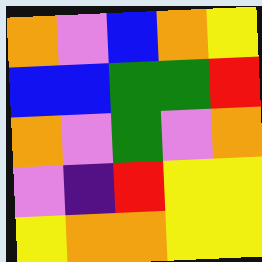[["orange", "violet", "blue", "orange", "yellow"], ["blue", "blue", "green", "green", "red"], ["orange", "violet", "green", "violet", "orange"], ["violet", "indigo", "red", "yellow", "yellow"], ["yellow", "orange", "orange", "yellow", "yellow"]]